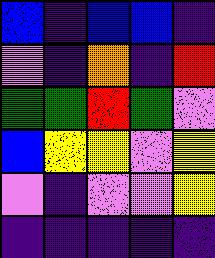[["blue", "indigo", "blue", "blue", "indigo"], ["violet", "indigo", "orange", "indigo", "red"], ["green", "green", "red", "green", "violet"], ["blue", "yellow", "yellow", "violet", "yellow"], ["violet", "indigo", "violet", "violet", "yellow"], ["indigo", "indigo", "indigo", "indigo", "indigo"]]